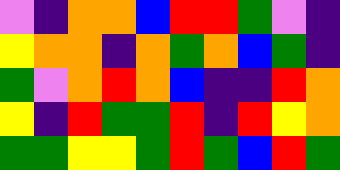[["violet", "indigo", "orange", "orange", "blue", "red", "red", "green", "violet", "indigo"], ["yellow", "orange", "orange", "indigo", "orange", "green", "orange", "blue", "green", "indigo"], ["green", "violet", "orange", "red", "orange", "blue", "indigo", "indigo", "red", "orange"], ["yellow", "indigo", "red", "green", "green", "red", "indigo", "red", "yellow", "orange"], ["green", "green", "yellow", "yellow", "green", "red", "green", "blue", "red", "green"]]